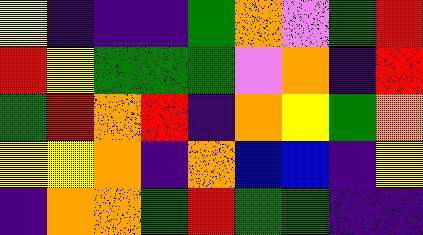[["yellow", "indigo", "indigo", "indigo", "green", "orange", "violet", "green", "red"], ["red", "yellow", "green", "green", "green", "violet", "orange", "indigo", "red"], ["green", "red", "orange", "red", "indigo", "orange", "yellow", "green", "orange"], ["yellow", "yellow", "orange", "indigo", "orange", "blue", "blue", "indigo", "yellow"], ["indigo", "orange", "orange", "green", "red", "green", "green", "indigo", "indigo"]]